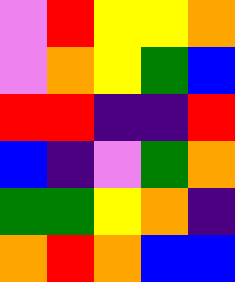[["violet", "red", "yellow", "yellow", "orange"], ["violet", "orange", "yellow", "green", "blue"], ["red", "red", "indigo", "indigo", "red"], ["blue", "indigo", "violet", "green", "orange"], ["green", "green", "yellow", "orange", "indigo"], ["orange", "red", "orange", "blue", "blue"]]